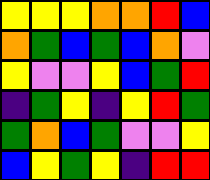[["yellow", "yellow", "yellow", "orange", "orange", "red", "blue"], ["orange", "green", "blue", "green", "blue", "orange", "violet"], ["yellow", "violet", "violet", "yellow", "blue", "green", "red"], ["indigo", "green", "yellow", "indigo", "yellow", "red", "green"], ["green", "orange", "blue", "green", "violet", "violet", "yellow"], ["blue", "yellow", "green", "yellow", "indigo", "red", "red"]]